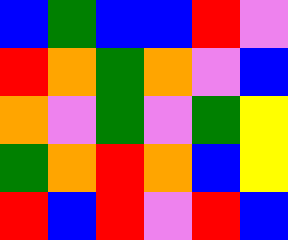[["blue", "green", "blue", "blue", "red", "violet"], ["red", "orange", "green", "orange", "violet", "blue"], ["orange", "violet", "green", "violet", "green", "yellow"], ["green", "orange", "red", "orange", "blue", "yellow"], ["red", "blue", "red", "violet", "red", "blue"]]